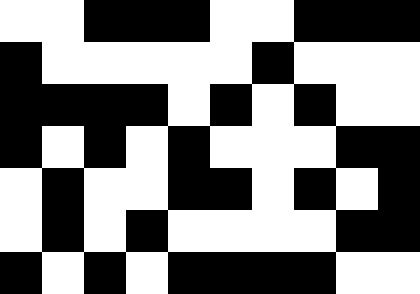[["white", "white", "black", "black", "black", "white", "white", "black", "black", "black"], ["black", "white", "white", "white", "white", "white", "black", "white", "white", "white"], ["black", "black", "black", "black", "white", "black", "white", "black", "white", "white"], ["black", "white", "black", "white", "black", "white", "white", "white", "black", "black"], ["white", "black", "white", "white", "black", "black", "white", "black", "white", "black"], ["white", "black", "white", "black", "white", "white", "white", "white", "black", "black"], ["black", "white", "black", "white", "black", "black", "black", "black", "white", "white"]]